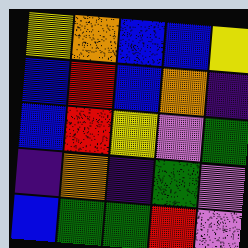[["yellow", "orange", "blue", "blue", "yellow"], ["blue", "red", "blue", "orange", "indigo"], ["blue", "red", "yellow", "violet", "green"], ["indigo", "orange", "indigo", "green", "violet"], ["blue", "green", "green", "red", "violet"]]